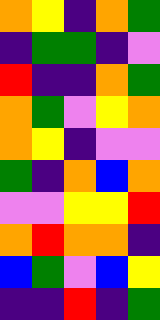[["orange", "yellow", "indigo", "orange", "green"], ["indigo", "green", "green", "indigo", "violet"], ["red", "indigo", "indigo", "orange", "green"], ["orange", "green", "violet", "yellow", "orange"], ["orange", "yellow", "indigo", "violet", "violet"], ["green", "indigo", "orange", "blue", "orange"], ["violet", "violet", "yellow", "yellow", "red"], ["orange", "red", "orange", "orange", "indigo"], ["blue", "green", "violet", "blue", "yellow"], ["indigo", "indigo", "red", "indigo", "green"]]